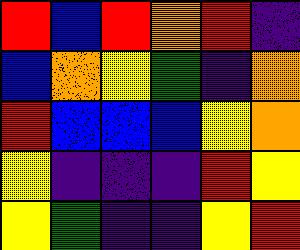[["red", "blue", "red", "orange", "red", "indigo"], ["blue", "orange", "yellow", "green", "indigo", "orange"], ["red", "blue", "blue", "blue", "yellow", "orange"], ["yellow", "indigo", "indigo", "indigo", "red", "yellow"], ["yellow", "green", "indigo", "indigo", "yellow", "red"]]